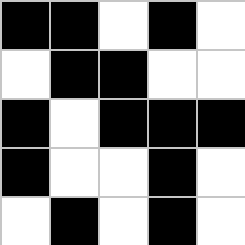[["black", "black", "white", "black", "white"], ["white", "black", "black", "white", "white"], ["black", "white", "black", "black", "black"], ["black", "white", "white", "black", "white"], ["white", "black", "white", "black", "white"]]